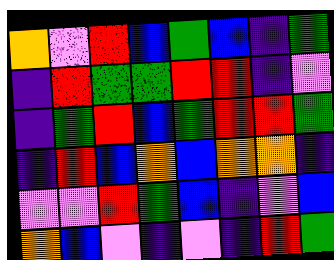[["orange", "violet", "red", "blue", "green", "blue", "indigo", "green"], ["indigo", "red", "green", "green", "red", "red", "indigo", "violet"], ["indigo", "green", "red", "blue", "green", "red", "red", "green"], ["indigo", "red", "blue", "orange", "blue", "orange", "orange", "indigo"], ["violet", "violet", "red", "green", "blue", "indigo", "violet", "blue"], ["orange", "blue", "violet", "indigo", "violet", "indigo", "red", "green"]]